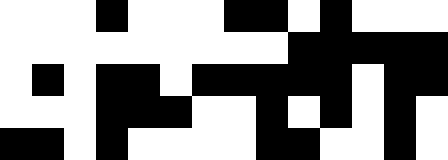[["white", "white", "white", "black", "white", "white", "white", "black", "black", "white", "black", "white", "white", "white"], ["white", "white", "white", "white", "white", "white", "white", "white", "white", "black", "black", "black", "black", "black"], ["white", "black", "white", "black", "black", "white", "black", "black", "black", "black", "black", "white", "black", "black"], ["white", "white", "white", "black", "black", "black", "white", "white", "black", "white", "black", "white", "black", "white"], ["black", "black", "white", "black", "white", "white", "white", "white", "black", "black", "white", "white", "black", "white"]]